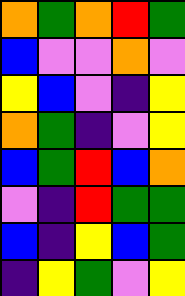[["orange", "green", "orange", "red", "green"], ["blue", "violet", "violet", "orange", "violet"], ["yellow", "blue", "violet", "indigo", "yellow"], ["orange", "green", "indigo", "violet", "yellow"], ["blue", "green", "red", "blue", "orange"], ["violet", "indigo", "red", "green", "green"], ["blue", "indigo", "yellow", "blue", "green"], ["indigo", "yellow", "green", "violet", "yellow"]]